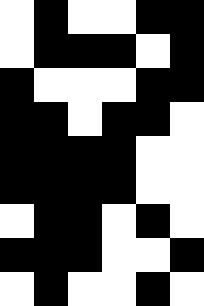[["white", "black", "white", "white", "black", "black"], ["white", "black", "black", "black", "white", "black"], ["black", "white", "white", "white", "black", "black"], ["black", "black", "white", "black", "black", "white"], ["black", "black", "black", "black", "white", "white"], ["black", "black", "black", "black", "white", "white"], ["white", "black", "black", "white", "black", "white"], ["black", "black", "black", "white", "white", "black"], ["white", "black", "white", "white", "black", "white"]]